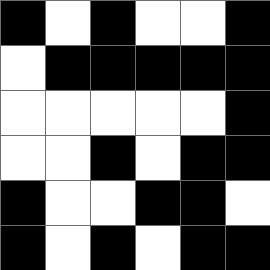[["black", "white", "black", "white", "white", "black"], ["white", "black", "black", "black", "black", "black"], ["white", "white", "white", "white", "white", "black"], ["white", "white", "black", "white", "black", "black"], ["black", "white", "white", "black", "black", "white"], ["black", "white", "black", "white", "black", "black"]]